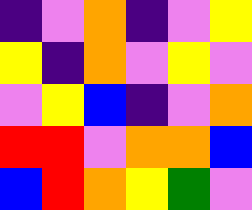[["indigo", "violet", "orange", "indigo", "violet", "yellow"], ["yellow", "indigo", "orange", "violet", "yellow", "violet"], ["violet", "yellow", "blue", "indigo", "violet", "orange"], ["red", "red", "violet", "orange", "orange", "blue"], ["blue", "red", "orange", "yellow", "green", "violet"]]